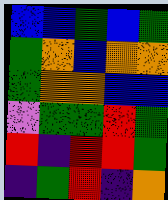[["blue", "blue", "green", "blue", "green"], ["green", "orange", "blue", "orange", "orange"], ["green", "orange", "orange", "blue", "blue"], ["violet", "green", "green", "red", "green"], ["red", "indigo", "red", "red", "green"], ["indigo", "green", "red", "indigo", "orange"]]